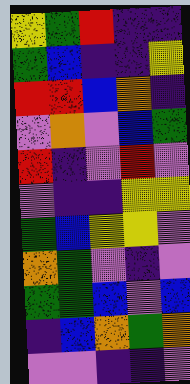[["yellow", "green", "red", "indigo", "indigo"], ["green", "blue", "indigo", "indigo", "yellow"], ["red", "red", "blue", "orange", "indigo"], ["violet", "orange", "violet", "blue", "green"], ["red", "indigo", "violet", "red", "violet"], ["violet", "indigo", "indigo", "yellow", "yellow"], ["green", "blue", "yellow", "yellow", "violet"], ["orange", "green", "violet", "indigo", "violet"], ["green", "green", "blue", "violet", "blue"], ["indigo", "blue", "orange", "green", "orange"], ["violet", "violet", "indigo", "indigo", "violet"]]